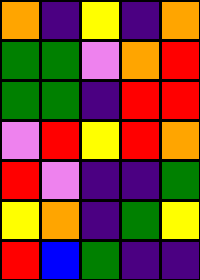[["orange", "indigo", "yellow", "indigo", "orange"], ["green", "green", "violet", "orange", "red"], ["green", "green", "indigo", "red", "red"], ["violet", "red", "yellow", "red", "orange"], ["red", "violet", "indigo", "indigo", "green"], ["yellow", "orange", "indigo", "green", "yellow"], ["red", "blue", "green", "indigo", "indigo"]]